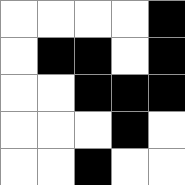[["white", "white", "white", "white", "black"], ["white", "black", "black", "white", "black"], ["white", "white", "black", "black", "black"], ["white", "white", "white", "black", "white"], ["white", "white", "black", "white", "white"]]